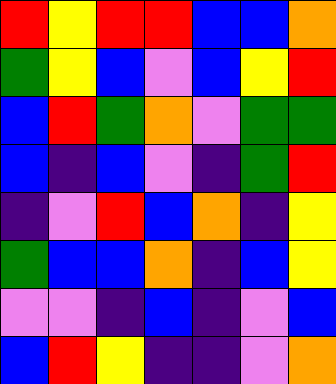[["red", "yellow", "red", "red", "blue", "blue", "orange"], ["green", "yellow", "blue", "violet", "blue", "yellow", "red"], ["blue", "red", "green", "orange", "violet", "green", "green"], ["blue", "indigo", "blue", "violet", "indigo", "green", "red"], ["indigo", "violet", "red", "blue", "orange", "indigo", "yellow"], ["green", "blue", "blue", "orange", "indigo", "blue", "yellow"], ["violet", "violet", "indigo", "blue", "indigo", "violet", "blue"], ["blue", "red", "yellow", "indigo", "indigo", "violet", "orange"]]